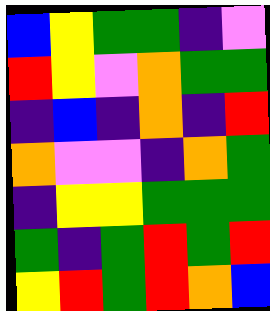[["blue", "yellow", "green", "green", "indigo", "violet"], ["red", "yellow", "violet", "orange", "green", "green"], ["indigo", "blue", "indigo", "orange", "indigo", "red"], ["orange", "violet", "violet", "indigo", "orange", "green"], ["indigo", "yellow", "yellow", "green", "green", "green"], ["green", "indigo", "green", "red", "green", "red"], ["yellow", "red", "green", "red", "orange", "blue"]]